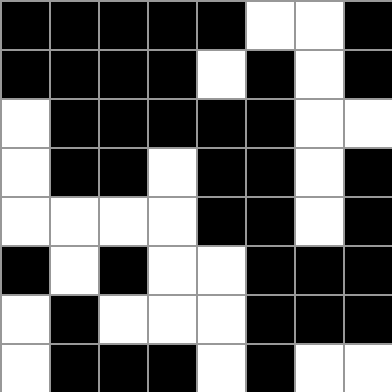[["black", "black", "black", "black", "black", "white", "white", "black"], ["black", "black", "black", "black", "white", "black", "white", "black"], ["white", "black", "black", "black", "black", "black", "white", "white"], ["white", "black", "black", "white", "black", "black", "white", "black"], ["white", "white", "white", "white", "black", "black", "white", "black"], ["black", "white", "black", "white", "white", "black", "black", "black"], ["white", "black", "white", "white", "white", "black", "black", "black"], ["white", "black", "black", "black", "white", "black", "white", "white"]]